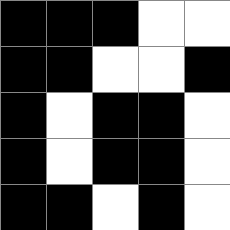[["black", "black", "black", "white", "white"], ["black", "black", "white", "white", "black"], ["black", "white", "black", "black", "white"], ["black", "white", "black", "black", "white"], ["black", "black", "white", "black", "white"]]